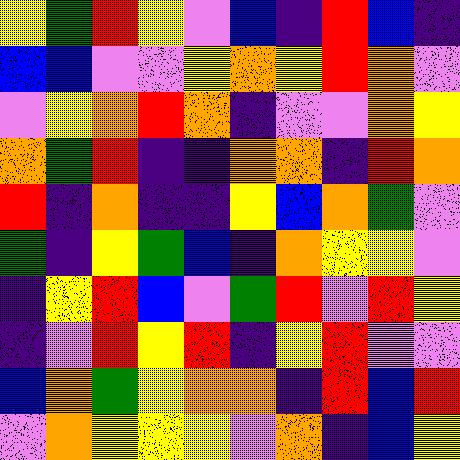[["yellow", "green", "red", "yellow", "violet", "blue", "indigo", "red", "blue", "indigo"], ["blue", "blue", "violet", "violet", "yellow", "orange", "yellow", "red", "orange", "violet"], ["violet", "yellow", "orange", "red", "orange", "indigo", "violet", "violet", "orange", "yellow"], ["orange", "green", "red", "indigo", "indigo", "orange", "orange", "indigo", "red", "orange"], ["red", "indigo", "orange", "indigo", "indigo", "yellow", "blue", "orange", "green", "violet"], ["green", "indigo", "yellow", "green", "blue", "indigo", "orange", "yellow", "yellow", "violet"], ["indigo", "yellow", "red", "blue", "violet", "green", "red", "violet", "red", "yellow"], ["indigo", "violet", "red", "yellow", "red", "indigo", "yellow", "red", "violet", "violet"], ["blue", "orange", "green", "yellow", "orange", "orange", "indigo", "red", "blue", "red"], ["violet", "orange", "yellow", "yellow", "yellow", "violet", "orange", "indigo", "blue", "yellow"]]